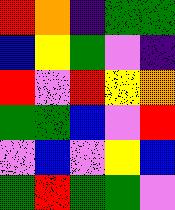[["red", "orange", "indigo", "green", "green"], ["blue", "yellow", "green", "violet", "indigo"], ["red", "violet", "red", "yellow", "orange"], ["green", "green", "blue", "violet", "red"], ["violet", "blue", "violet", "yellow", "blue"], ["green", "red", "green", "green", "violet"]]